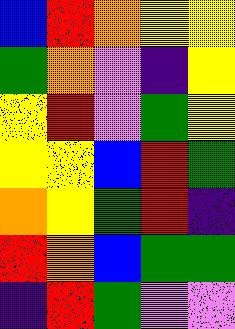[["blue", "red", "orange", "yellow", "yellow"], ["green", "orange", "violet", "indigo", "yellow"], ["yellow", "red", "violet", "green", "yellow"], ["yellow", "yellow", "blue", "red", "green"], ["orange", "yellow", "green", "red", "indigo"], ["red", "orange", "blue", "green", "green"], ["indigo", "red", "green", "violet", "violet"]]